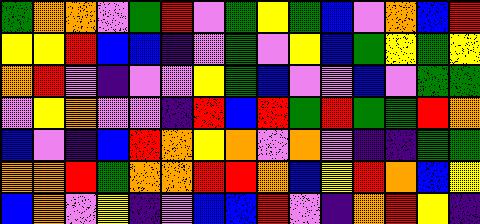[["green", "orange", "orange", "violet", "green", "red", "violet", "green", "yellow", "green", "blue", "violet", "orange", "blue", "red"], ["yellow", "yellow", "red", "blue", "blue", "indigo", "violet", "green", "violet", "yellow", "blue", "green", "yellow", "green", "yellow"], ["orange", "red", "violet", "indigo", "violet", "violet", "yellow", "green", "blue", "violet", "violet", "blue", "violet", "green", "green"], ["violet", "yellow", "orange", "violet", "violet", "indigo", "red", "blue", "red", "green", "red", "green", "green", "red", "orange"], ["blue", "violet", "indigo", "blue", "red", "orange", "yellow", "orange", "violet", "orange", "violet", "indigo", "indigo", "green", "green"], ["orange", "orange", "red", "green", "orange", "orange", "red", "red", "orange", "blue", "yellow", "red", "orange", "blue", "yellow"], ["blue", "orange", "violet", "yellow", "indigo", "violet", "blue", "blue", "red", "violet", "indigo", "orange", "red", "yellow", "indigo"]]